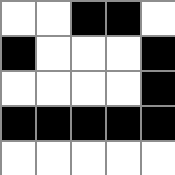[["white", "white", "black", "black", "white"], ["black", "white", "white", "white", "black"], ["white", "white", "white", "white", "black"], ["black", "black", "black", "black", "black"], ["white", "white", "white", "white", "white"]]